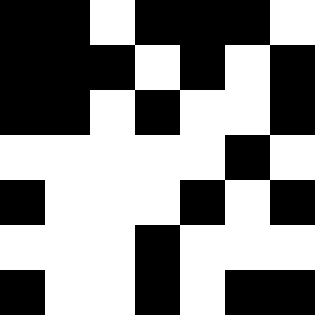[["black", "black", "white", "black", "black", "black", "white"], ["black", "black", "black", "white", "black", "white", "black"], ["black", "black", "white", "black", "white", "white", "black"], ["white", "white", "white", "white", "white", "black", "white"], ["black", "white", "white", "white", "black", "white", "black"], ["white", "white", "white", "black", "white", "white", "white"], ["black", "white", "white", "black", "white", "black", "black"]]